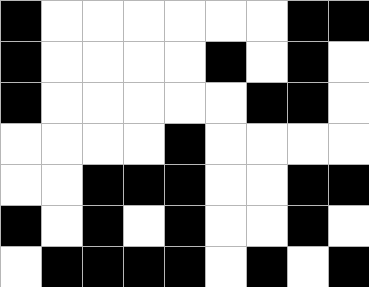[["black", "white", "white", "white", "white", "white", "white", "black", "black"], ["black", "white", "white", "white", "white", "black", "white", "black", "white"], ["black", "white", "white", "white", "white", "white", "black", "black", "white"], ["white", "white", "white", "white", "black", "white", "white", "white", "white"], ["white", "white", "black", "black", "black", "white", "white", "black", "black"], ["black", "white", "black", "white", "black", "white", "white", "black", "white"], ["white", "black", "black", "black", "black", "white", "black", "white", "black"]]